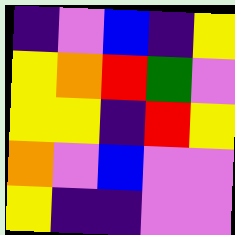[["indigo", "violet", "blue", "indigo", "yellow"], ["yellow", "orange", "red", "green", "violet"], ["yellow", "yellow", "indigo", "red", "yellow"], ["orange", "violet", "blue", "violet", "violet"], ["yellow", "indigo", "indigo", "violet", "violet"]]